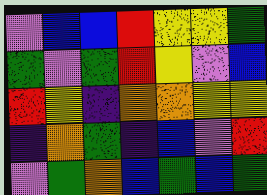[["violet", "blue", "blue", "red", "yellow", "yellow", "green"], ["green", "violet", "green", "red", "yellow", "violet", "blue"], ["red", "yellow", "indigo", "orange", "orange", "yellow", "yellow"], ["indigo", "orange", "green", "indigo", "blue", "violet", "red"], ["violet", "green", "orange", "blue", "green", "blue", "green"]]